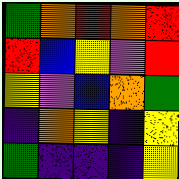[["green", "orange", "red", "orange", "red"], ["red", "blue", "yellow", "violet", "red"], ["yellow", "violet", "blue", "orange", "green"], ["indigo", "orange", "yellow", "indigo", "yellow"], ["green", "indigo", "indigo", "indigo", "yellow"]]